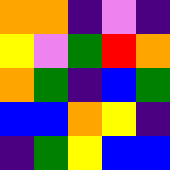[["orange", "orange", "indigo", "violet", "indigo"], ["yellow", "violet", "green", "red", "orange"], ["orange", "green", "indigo", "blue", "green"], ["blue", "blue", "orange", "yellow", "indigo"], ["indigo", "green", "yellow", "blue", "blue"]]